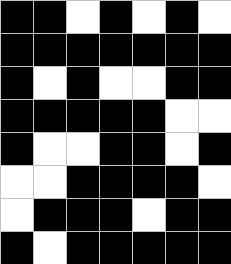[["black", "black", "white", "black", "white", "black", "white"], ["black", "black", "black", "black", "black", "black", "black"], ["black", "white", "black", "white", "white", "black", "black"], ["black", "black", "black", "black", "black", "white", "white"], ["black", "white", "white", "black", "black", "white", "black"], ["white", "white", "black", "black", "black", "black", "white"], ["white", "black", "black", "black", "white", "black", "black"], ["black", "white", "black", "black", "black", "black", "black"]]